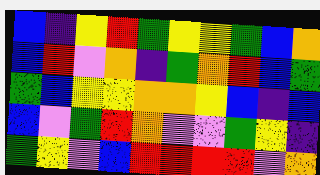[["blue", "indigo", "yellow", "red", "green", "yellow", "yellow", "green", "blue", "orange"], ["blue", "red", "violet", "orange", "indigo", "green", "orange", "red", "blue", "green"], ["green", "blue", "yellow", "yellow", "orange", "orange", "yellow", "blue", "indigo", "blue"], ["blue", "violet", "green", "red", "orange", "violet", "violet", "green", "yellow", "indigo"], ["green", "yellow", "violet", "blue", "red", "red", "red", "red", "violet", "orange"]]